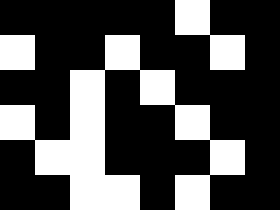[["black", "black", "black", "black", "black", "white", "black", "black"], ["white", "black", "black", "white", "black", "black", "white", "black"], ["black", "black", "white", "black", "white", "black", "black", "black"], ["white", "black", "white", "black", "black", "white", "black", "black"], ["black", "white", "white", "black", "black", "black", "white", "black"], ["black", "black", "white", "white", "black", "white", "black", "black"]]